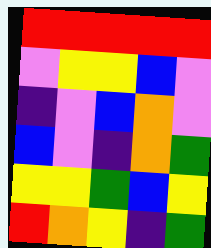[["red", "red", "red", "red", "red"], ["violet", "yellow", "yellow", "blue", "violet"], ["indigo", "violet", "blue", "orange", "violet"], ["blue", "violet", "indigo", "orange", "green"], ["yellow", "yellow", "green", "blue", "yellow"], ["red", "orange", "yellow", "indigo", "green"]]